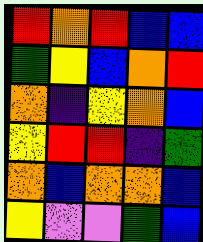[["red", "orange", "red", "blue", "blue"], ["green", "yellow", "blue", "orange", "red"], ["orange", "indigo", "yellow", "orange", "blue"], ["yellow", "red", "red", "indigo", "green"], ["orange", "blue", "orange", "orange", "blue"], ["yellow", "violet", "violet", "green", "blue"]]